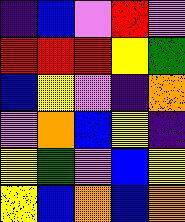[["indigo", "blue", "violet", "red", "violet"], ["red", "red", "red", "yellow", "green"], ["blue", "yellow", "violet", "indigo", "orange"], ["violet", "orange", "blue", "yellow", "indigo"], ["yellow", "green", "violet", "blue", "yellow"], ["yellow", "blue", "orange", "blue", "orange"]]